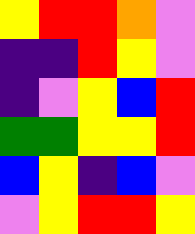[["yellow", "red", "red", "orange", "violet"], ["indigo", "indigo", "red", "yellow", "violet"], ["indigo", "violet", "yellow", "blue", "red"], ["green", "green", "yellow", "yellow", "red"], ["blue", "yellow", "indigo", "blue", "violet"], ["violet", "yellow", "red", "red", "yellow"]]